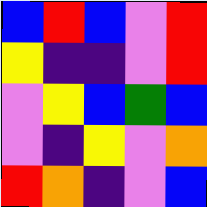[["blue", "red", "blue", "violet", "red"], ["yellow", "indigo", "indigo", "violet", "red"], ["violet", "yellow", "blue", "green", "blue"], ["violet", "indigo", "yellow", "violet", "orange"], ["red", "orange", "indigo", "violet", "blue"]]